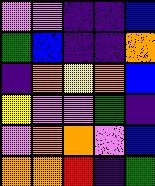[["violet", "violet", "indigo", "indigo", "blue"], ["green", "blue", "indigo", "indigo", "orange"], ["indigo", "orange", "yellow", "orange", "blue"], ["yellow", "violet", "violet", "green", "indigo"], ["violet", "orange", "orange", "violet", "blue"], ["orange", "orange", "red", "indigo", "green"]]